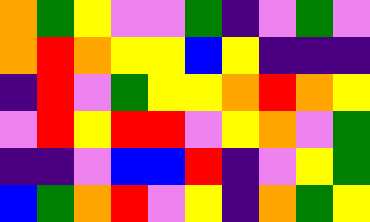[["orange", "green", "yellow", "violet", "violet", "green", "indigo", "violet", "green", "violet"], ["orange", "red", "orange", "yellow", "yellow", "blue", "yellow", "indigo", "indigo", "indigo"], ["indigo", "red", "violet", "green", "yellow", "yellow", "orange", "red", "orange", "yellow"], ["violet", "red", "yellow", "red", "red", "violet", "yellow", "orange", "violet", "green"], ["indigo", "indigo", "violet", "blue", "blue", "red", "indigo", "violet", "yellow", "green"], ["blue", "green", "orange", "red", "violet", "yellow", "indigo", "orange", "green", "yellow"]]